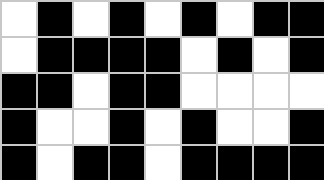[["white", "black", "white", "black", "white", "black", "white", "black", "black"], ["white", "black", "black", "black", "black", "white", "black", "white", "black"], ["black", "black", "white", "black", "black", "white", "white", "white", "white"], ["black", "white", "white", "black", "white", "black", "white", "white", "black"], ["black", "white", "black", "black", "white", "black", "black", "black", "black"]]